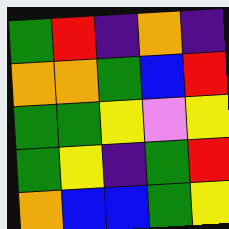[["green", "red", "indigo", "orange", "indigo"], ["orange", "orange", "green", "blue", "red"], ["green", "green", "yellow", "violet", "yellow"], ["green", "yellow", "indigo", "green", "red"], ["orange", "blue", "blue", "green", "yellow"]]